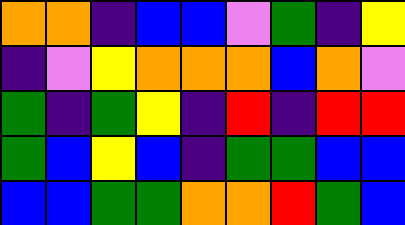[["orange", "orange", "indigo", "blue", "blue", "violet", "green", "indigo", "yellow"], ["indigo", "violet", "yellow", "orange", "orange", "orange", "blue", "orange", "violet"], ["green", "indigo", "green", "yellow", "indigo", "red", "indigo", "red", "red"], ["green", "blue", "yellow", "blue", "indigo", "green", "green", "blue", "blue"], ["blue", "blue", "green", "green", "orange", "orange", "red", "green", "blue"]]